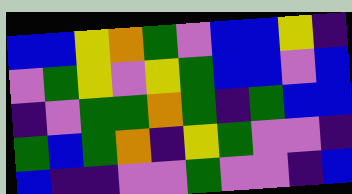[["blue", "blue", "yellow", "orange", "green", "violet", "blue", "blue", "yellow", "indigo"], ["violet", "green", "yellow", "violet", "yellow", "green", "blue", "blue", "violet", "blue"], ["indigo", "violet", "green", "green", "orange", "green", "indigo", "green", "blue", "blue"], ["green", "blue", "green", "orange", "indigo", "yellow", "green", "violet", "violet", "indigo"], ["blue", "indigo", "indigo", "violet", "violet", "green", "violet", "violet", "indigo", "blue"]]